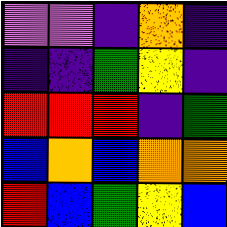[["violet", "violet", "indigo", "orange", "indigo"], ["indigo", "indigo", "green", "yellow", "indigo"], ["red", "red", "red", "indigo", "green"], ["blue", "orange", "blue", "orange", "orange"], ["red", "blue", "green", "yellow", "blue"]]